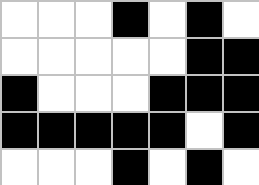[["white", "white", "white", "black", "white", "black", "white"], ["white", "white", "white", "white", "white", "black", "black"], ["black", "white", "white", "white", "black", "black", "black"], ["black", "black", "black", "black", "black", "white", "black"], ["white", "white", "white", "black", "white", "black", "white"]]